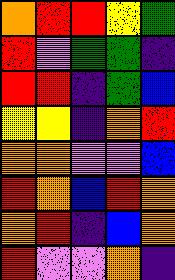[["orange", "red", "red", "yellow", "green"], ["red", "violet", "green", "green", "indigo"], ["red", "red", "indigo", "green", "blue"], ["yellow", "yellow", "indigo", "orange", "red"], ["orange", "orange", "violet", "violet", "blue"], ["red", "orange", "blue", "red", "orange"], ["orange", "red", "indigo", "blue", "orange"], ["red", "violet", "violet", "orange", "indigo"]]